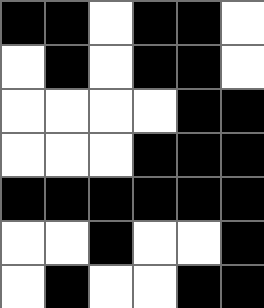[["black", "black", "white", "black", "black", "white"], ["white", "black", "white", "black", "black", "white"], ["white", "white", "white", "white", "black", "black"], ["white", "white", "white", "black", "black", "black"], ["black", "black", "black", "black", "black", "black"], ["white", "white", "black", "white", "white", "black"], ["white", "black", "white", "white", "black", "black"]]